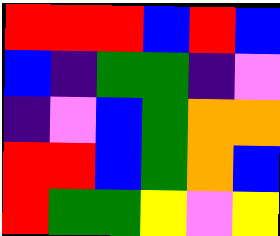[["red", "red", "red", "blue", "red", "blue"], ["blue", "indigo", "green", "green", "indigo", "violet"], ["indigo", "violet", "blue", "green", "orange", "orange"], ["red", "red", "blue", "green", "orange", "blue"], ["red", "green", "green", "yellow", "violet", "yellow"]]